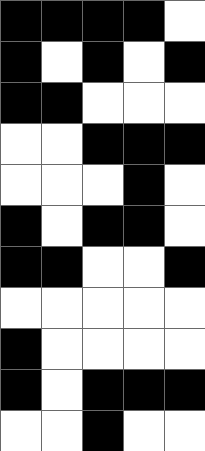[["black", "black", "black", "black", "white"], ["black", "white", "black", "white", "black"], ["black", "black", "white", "white", "white"], ["white", "white", "black", "black", "black"], ["white", "white", "white", "black", "white"], ["black", "white", "black", "black", "white"], ["black", "black", "white", "white", "black"], ["white", "white", "white", "white", "white"], ["black", "white", "white", "white", "white"], ["black", "white", "black", "black", "black"], ["white", "white", "black", "white", "white"]]